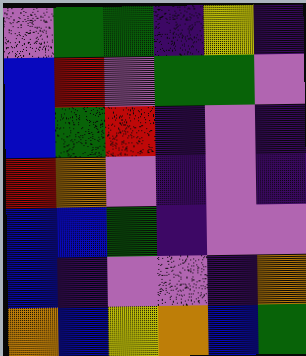[["violet", "green", "green", "indigo", "yellow", "indigo"], ["blue", "red", "violet", "green", "green", "violet"], ["blue", "green", "red", "indigo", "violet", "indigo"], ["red", "orange", "violet", "indigo", "violet", "indigo"], ["blue", "blue", "green", "indigo", "violet", "violet"], ["blue", "indigo", "violet", "violet", "indigo", "orange"], ["orange", "blue", "yellow", "orange", "blue", "green"]]